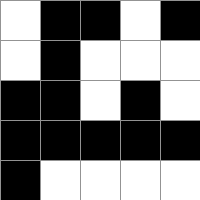[["white", "black", "black", "white", "black"], ["white", "black", "white", "white", "white"], ["black", "black", "white", "black", "white"], ["black", "black", "black", "black", "black"], ["black", "white", "white", "white", "white"]]